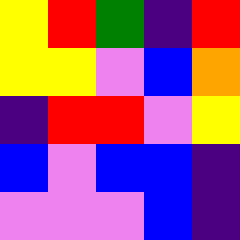[["yellow", "red", "green", "indigo", "red"], ["yellow", "yellow", "violet", "blue", "orange"], ["indigo", "red", "red", "violet", "yellow"], ["blue", "violet", "blue", "blue", "indigo"], ["violet", "violet", "violet", "blue", "indigo"]]